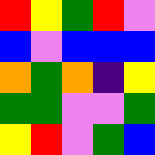[["red", "yellow", "green", "red", "violet"], ["blue", "violet", "blue", "blue", "blue"], ["orange", "green", "orange", "indigo", "yellow"], ["green", "green", "violet", "violet", "green"], ["yellow", "red", "violet", "green", "blue"]]